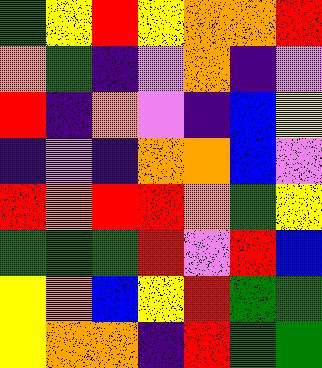[["green", "yellow", "red", "yellow", "orange", "orange", "red"], ["orange", "green", "indigo", "violet", "orange", "indigo", "violet"], ["red", "indigo", "orange", "violet", "indigo", "blue", "yellow"], ["indigo", "violet", "indigo", "orange", "orange", "blue", "violet"], ["red", "orange", "red", "red", "orange", "green", "yellow"], ["green", "green", "green", "red", "violet", "red", "blue"], ["yellow", "orange", "blue", "yellow", "red", "green", "green"], ["yellow", "orange", "orange", "indigo", "red", "green", "green"]]